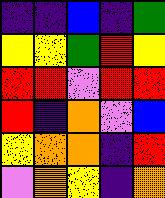[["indigo", "indigo", "blue", "indigo", "green"], ["yellow", "yellow", "green", "red", "yellow"], ["red", "red", "violet", "red", "red"], ["red", "indigo", "orange", "violet", "blue"], ["yellow", "orange", "orange", "indigo", "red"], ["violet", "orange", "yellow", "indigo", "orange"]]